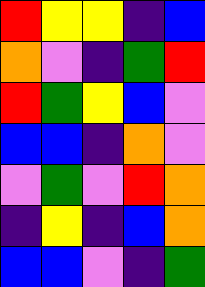[["red", "yellow", "yellow", "indigo", "blue"], ["orange", "violet", "indigo", "green", "red"], ["red", "green", "yellow", "blue", "violet"], ["blue", "blue", "indigo", "orange", "violet"], ["violet", "green", "violet", "red", "orange"], ["indigo", "yellow", "indigo", "blue", "orange"], ["blue", "blue", "violet", "indigo", "green"]]